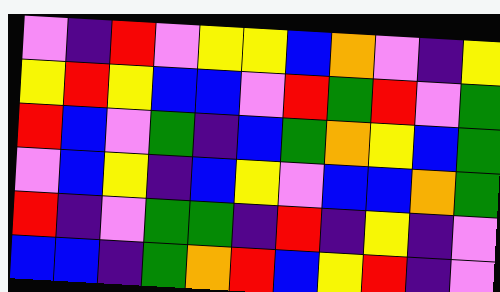[["violet", "indigo", "red", "violet", "yellow", "yellow", "blue", "orange", "violet", "indigo", "yellow"], ["yellow", "red", "yellow", "blue", "blue", "violet", "red", "green", "red", "violet", "green"], ["red", "blue", "violet", "green", "indigo", "blue", "green", "orange", "yellow", "blue", "green"], ["violet", "blue", "yellow", "indigo", "blue", "yellow", "violet", "blue", "blue", "orange", "green"], ["red", "indigo", "violet", "green", "green", "indigo", "red", "indigo", "yellow", "indigo", "violet"], ["blue", "blue", "indigo", "green", "orange", "red", "blue", "yellow", "red", "indigo", "violet"]]